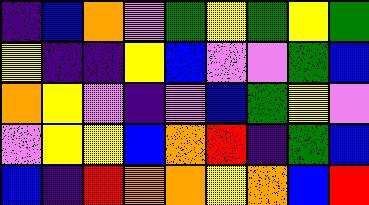[["indigo", "blue", "orange", "violet", "green", "yellow", "green", "yellow", "green"], ["yellow", "indigo", "indigo", "yellow", "blue", "violet", "violet", "green", "blue"], ["orange", "yellow", "violet", "indigo", "violet", "blue", "green", "yellow", "violet"], ["violet", "yellow", "yellow", "blue", "orange", "red", "indigo", "green", "blue"], ["blue", "indigo", "red", "orange", "orange", "yellow", "orange", "blue", "red"]]